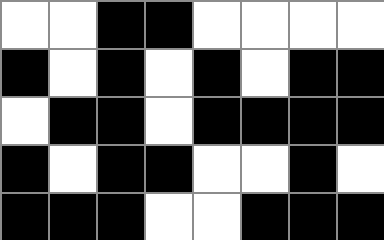[["white", "white", "black", "black", "white", "white", "white", "white"], ["black", "white", "black", "white", "black", "white", "black", "black"], ["white", "black", "black", "white", "black", "black", "black", "black"], ["black", "white", "black", "black", "white", "white", "black", "white"], ["black", "black", "black", "white", "white", "black", "black", "black"]]